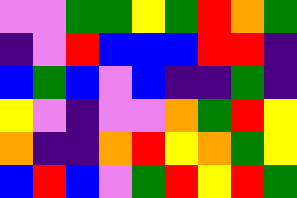[["violet", "violet", "green", "green", "yellow", "green", "red", "orange", "green"], ["indigo", "violet", "red", "blue", "blue", "blue", "red", "red", "indigo"], ["blue", "green", "blue", "violet", "blue", "indigo", "indigo", "green", "indigo"], ["yellow", "violet", "indigo", "violet", "violet", "orange", "green", "red", "yellow"], ["orange", "indigo", "indigo", "orange", "red", "yellow", "orange", "green", "yellow"], ["blue", "red", "blue", "violet", "green", "red", "yellow", "red", "green"]]